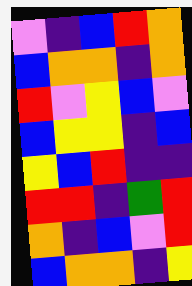[["violet", "indigo", "blue", "red", "orange"], ["blue", "orange", "orange", "indigo", "orange"], ["red", "violet", "yellow", "blue", "violet"], ["blue", "yellow", "yellow", "indigo", "blue"], ["yellow", "blue", "red", "indigo", "indigo"], ["red", "red", "indigo", "green", "red"], ["orange", "indigo", "blue", "violet", "red"], ["blue", "orange", "orange", "indigo", "yellow"]]